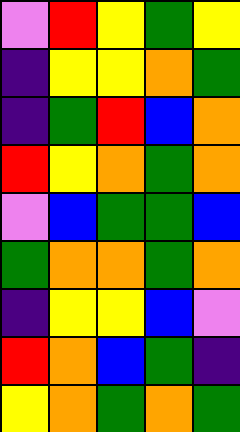[["violet", "red", "yellow", "green", "yellow"], ["indigo", "yellow", "yellow", "orange", "green"], ["indigo", "green", "red", "blue", "orange"], ["red", "yellow", "orange", "green", "orange"], ["violet", "blue", "green", "green", "blue"], ["green", "orange", "orange", "green", "orange"], ["indigo", "yellow", "yellow", "blue", "violet"], ["red", "orange", "blue", "green", "indigo"], ["yellow", "orange", "green", "orange", "green"]]